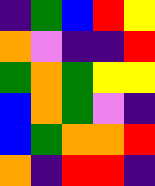[["indigo", "green", "blue", "red", "yellow"], ["orange", "violet", "indigo", "indigo", "red"], ["green", "orange", "green", "yellow", "yellow"], ["blue", "orange", "green", "violet", "indigo"], ["blue", "green", "orange", "orange", "red"], ["orange", "indigo", "red", "red", "indigo"]]